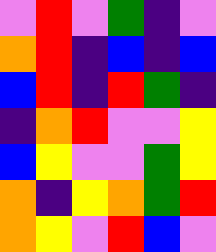[["violet", "red", "violet", "green", "indigo", "violet"], ["orange", "red", "indigo", "blue", "indigo", "blue"], ["blue", "red", "indigo", "red", "green", "indigo"], ["indigo", "orange", "red", "violet", "violet", "yellow"], ["blue", "yellow", "violet", "violet", "green", "yellow"], ["orange", "indigo", "yellow", "orange", "green", "red"], ["orange", "yellow", "violet", "red", "blue", "violet"]]